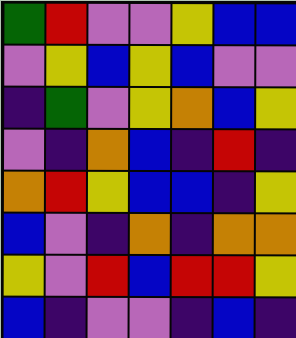[["green", "red", "violet", "violet", "yellow", "blue", "blue"], ["violet", "yellow", "blue", "yellow", "blue", "violet", "violet"], ["indigo", "green", "violet", "yellow", "orange", "blue", "yellow"], ["violet", "indigo", "orange", "blue", "indigo", "red", "indigo"], ["orange", "red", "yellow", "blue", "blue", "indigo", "yellow"], ["blue", "violet", "indigo", "orange", "indigo", "orange", "orange"], ["yellow", "violet", "red", "blue", "red", "red", "yellow"], ["blue", "indigo", "violet", "violet", "indigo", "blue", "indigo"]]